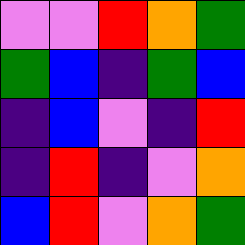[["violet", "violet", "red", "orange", "green"], ["green", "blue", "indigo", "green", "blue"], ["indigo", "blue", "violet", "indigo", "red"], ["indigo", "red", "indigo", "violet", "orange"], ["blue", "red", "violet", "orange", "green"]]